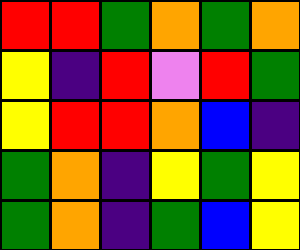[["red", "red", "green", "orange", "green", "orange"], ["yellow", "indigo", "red", "violet", "red", "green"], ["yellow", "red", "red", "orange", "blue", "indigo"], ["green", "orange", "indigo", "yellow", "green", "yellow"], ["green", "orange", "indigo", "green", "blue", "yellow"]]